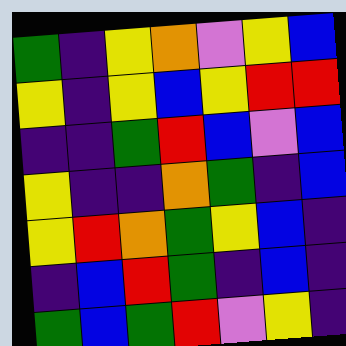[["green", "indigo", "yellow", "orange", "violet", "yellow", "blue"], ["yellow", "indigo", "yellow", "blue", "yellow", "red", "red"], ["indigo", "indigo", "green", "red", "blue", "violet", "blue"], ["yellow", "indigo", "indigo", "orange", "green", "indigo", "blue"], ["yellow", "red", "orange", "green", "yellow", "blue", "indigo"], ["indigo", "blue", "red", "green", "indigo", "blue", "indigo"], ["green", "blue", "green", "red", "violet", "yellow", "indigo"]]